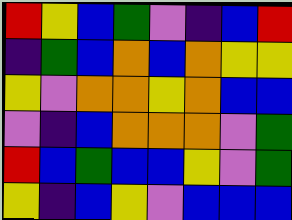[["red", "yellow", "blue", "green", "violet", "indigo", "blue", "red"], ["indigo", "green", "blue", "orange", "blue", "orange", "yellow", "yellow"], ["yellow", "violet", "orange", "orange", "yellow", "orange", "blue", "blue"], ["violet", "indigo", "blue", "orange", "orange", "orange", "violet", "green"], ["red", "blue", "green", "blue", "blue", "yellow", "violet", "green"], ["yellow", "indigo", "blue", "yellow", "violet", "blue", "blue", "blue"]]